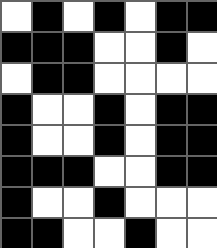[["white", "black", "white", "black", "white", "black", "black"], ["black", "black", "black", "white", "white", "black", "white"], ["white", "black", "black", "white", "white", "white", "white"], ["black", "white", "white", "black", "white", "black", "black"], ["black", "white", "white", "black", "white", "black", "black"], ["black", "black", "black", "white", "white", "black", "black"], ["black", "white", "white", "black", "white", "white", "white"], ["black", "black", "white", "white", "black", "white", "white"]]